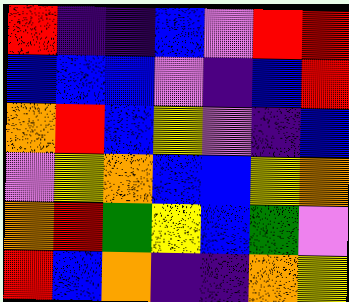[["red", "indigo", "indigo", "blue", "violet", "red", "red"], ["blue", "blue", "blue", "violet", "indigo", "blue", "red"], ["orange", "red", "blue", "yellow", "violet", "indigo", "blue"], ["violet", "yellow", "orange", "blue", "blue", "yellow", "orange"], ["orange", "red", "green", "yellow", "blue", "green", "violet"], ["red", "blue", "orange", "indigo", "indigo", "orange", "yellow"]]